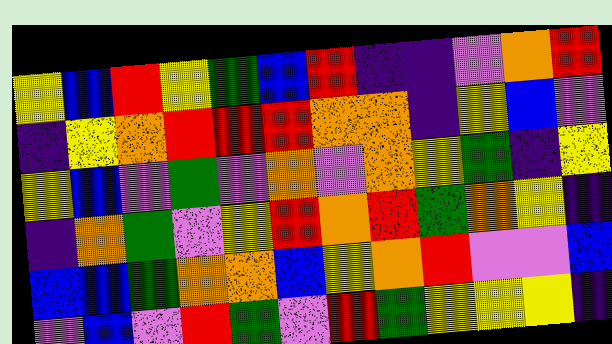[["yellow", "blue", "red", "yellow", "green", "blue", "red", "indigo", "indigo", "violet", "orange", "red"], ["indigo", "yellow", "orange", "red", "red", "red", "orange", "orange", "indigo", "yellow", "blue", "violet"], ["yellow", "blue", "violet", "green", "violet", "orange", "violet", "orange", "yellow", "green", "indigo", "yellow"], ["indigo", "orange", "green", "violet", "yellow", "red", "orange", "red", "green", "orange", "yellow", "indigo"], ["blue", "blue", "green", "orange", "orange", "blue", "yellow", "orange", "red", "violet", "violet", "blue"], ["violet", "blue", "violet", "red", "green", "violet", "red", "green", "yellow", "yellow", "yellow", "indigo"]]